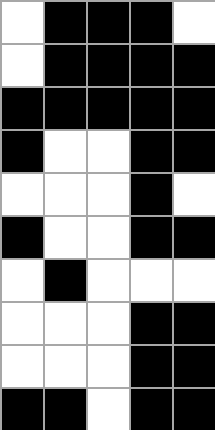[["white", "black", "black", "black", "white"], ["white", "black", "black", "black", "black"], ["black", "black", "black", "black", "black"], ["black", "white", "white", "black", "black"], ["white", "white", "white", "black", "white"], ["black", "white", "white", "black", "black"], ["white", "black", "white", "white", "white"], ["white", "white", "white", "black", "black"], ["white", "white", "white", "black", "black"], ["black", "black", "white", "black", "black"]]